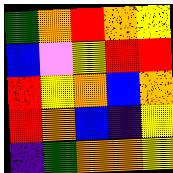[["green", "orange", "red", "orange", "yellow"], ["blue", "violet", "yellow", "red", "red"], ["red", "yellow", "orange", "blue", "orange"], ["red", "orange", "blue", "indigo", "yellow"], ["indigo", "green", "orange", "orange", "yellow"]]